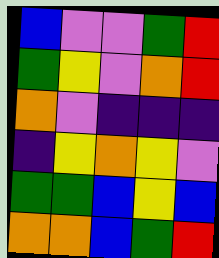[["blue", "violet", "violet", "green", "red"], ["green", "yellow", "violet", "orange", "red"], ["orange", "violet", "indigo", "indigo", "indigo"], ["indigo", "yellow", "orange", "yellow", "violet"], ["green", "green", "blue", "yellow", "blue"], ["orange", "orange", "blue", "green", "red"]]